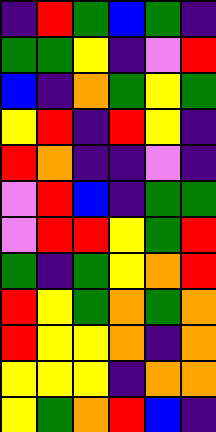[["indigo", "red", "green", "blue", "green", "indigo"], ["green", "green", "yellow", "indigo", "violet", "red"], ["blue", "indigo", "orange", "green", "yellow", "green"], ["yellow", "red", "indigo", "red", "yellow", "indigo"], ["red", "orange", "indigo", "indigo", "violet", "indigo"], ["violet", "red", "blue", "indigo", "green", "green"], ["violet", "red", "red", "yellow", "green", "red"], ["green", "indigo", "green", "yellow", "orange", "red"], ["red", "yellow", "green", "orange", "green", "orange"], ["red", "yellow", "yellow", "orange", "indigo", "orange"], ["yellow", "yellow", "yellow", "indigo", "orange", "orange"], ["yellow", "green", "orange", "red", "blue", "indigo"]]